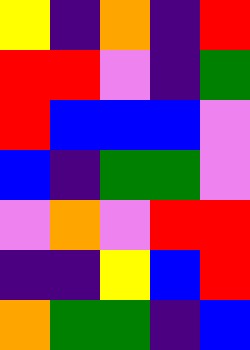[["yellow", "indigo", "orange", "indigo", "red"], ["red", "red", "violet", "indigo", "green"], ["red", "blue", "blue", "blue", "violet"], ["blue", "indigo", "green", "green", "violet"], ["violet", "orange", "violet", "red", "red"], ["indigo", "indigo", "yellow", "blue", "red"], ["orange", "green", "green", "indigo", "blue"]]